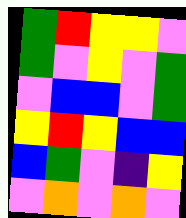[["green", "red", "yellow", "yellow", "violet"], ["green", "violet", "yellow", "violet", "green"], ["violet", "blue", "blue", "violet", "green"], ["yellow", "red", "yellow", "blue", "blue"], ["blue", "green", "violet", "indigo", "yellow"], ["violet", "orange", "violet", "orange", "violet"]]